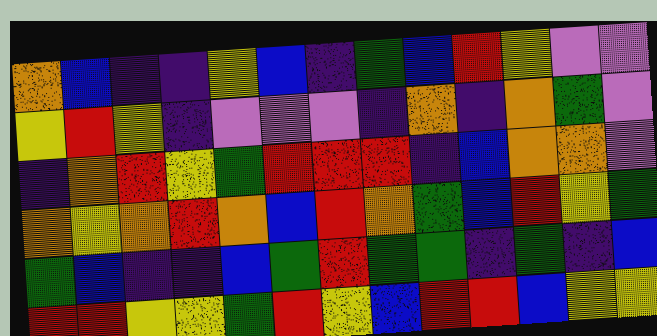[["orange", "blue", "indigo", "indigo", "yellow", "blue", "indigo", "green", "blue", "red", "yellow", "violet", "violet"], ["yellow", "red", "yellow", "indigo", "violet", "violet", "violet", "indigo", "orange", "indigo", "orange", "green", "violet"], ["indigo", "orange", "red", "yellow", "green", "red", "red", "red", "indigo", "blue", "orange", "orange", "violet"], ["orange", "yellow", "orange", "red", "orange", "blue", "red", "orange", "green", "blue", "red", "yellow", "green"], ["green", "blue", "indigo", "indigo", "blue", "green", "red", "green", "green", "indigo", "green", "indigo", "blue"], ["red", "red", "yellow", "yellow", "green", "red", "yellow", "blue", "red", "red", "blue", "yellow", "yellow"]]